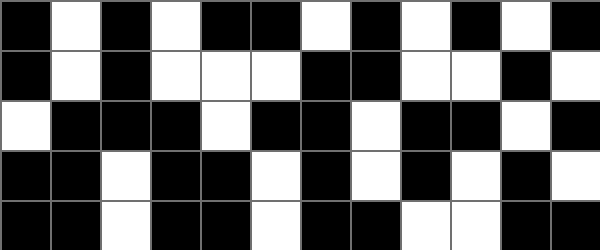[["black", "white", "black", "white", "black", "black", "white", "black", "white", "black", "white", "black"], ["black", "white", "black", "white", "white", "white", "black", "black", "white", "white", "black", "white"], ["white", "black", "black", "black", "white", "black", "black", "white", "black", "black", "white", "black"], ["black", "black", "white", "black", "black", "white", "black", "white", "black", "white", "black", "white"], ["black", "black", "white", "black", "black", "white", "black", "black", "white", "white", "black", "black"]]